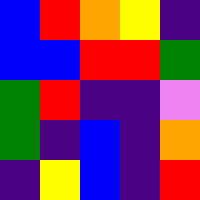[["blue", "red", "orange", "yellow", "indigo"], ["blue", "blue", "red", "red", "green"], ["green", "red", "indigo", "indigo", "violet"], ["green", "indigo", "blue", "indigo", "orange"], ["indigo", "yellow", "blue", "indigo", "red"]]